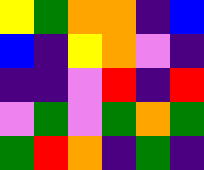[["yellow", "green", "orange", "orange", "indigo", "blue"], ["blue", "indigo", "yellow", "orange", "violet", "indigo"], ["indigo", "indigo", "violet", "red", "indigo", "red"], ["violet", "green", "violet", "green", "orange", "green"], ["green", "red", "orange", "indigo", "green", "indigo"]]